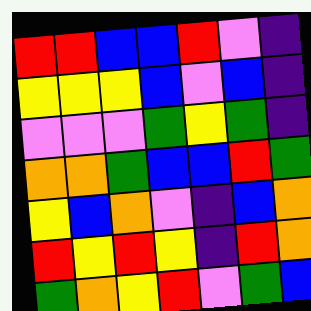[["red", "red", "blue", "blue", "red", "violet", "indigo"], ["yellow", "yellow", "yellow", "blue", "violet", "blue", "indigo"], ["violet", "violet", "violet", "green", "yellow", "green", "indigo"], ["orange", "orange", "green", "blue", "blue", "red", "green"], ["yellow", "blue", "orange", "violet", "indigo", "blue", "orange"], ["red", "yellow", "red", "yellow", "indigo", "red", "orange"], ["green", "orange", "yellow", "red", "violet", "green", "blue"]]